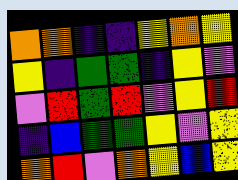[["orange", "orange", "indigo", "indigo", "yellow", "orange", "yellow"], ["yellow", "indigo", "green", "green", "indigo", "yellow", "violet"], ["violet", "red", "green", "red", "violet", "yellow", "red"], ["indigo", "blue", "green", "green", "yellow", "violet", "yellow"], ["orange", "red", "violet", "orange", "yellow", "blue", "yellow"]]